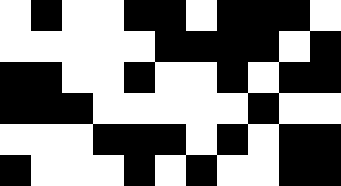[["white", "black", "white", "white", "black", "black", "white", "black", "black", "black", "white"], ["white", "white", "white", "white", "white", "black", "black", "black", "black", "white", "black"], ["black", "black", "white", "white", "black", "white", "white", "black", "white", "black", "black"], ["black", "black", "black", "white", "white", "white", "white", "white", "black", "white", "white"], ["white", "white", "white", "black", "black", "black", "white", "black", "white", "black", "black"], ["black", "white", "white", "white", "black", "white", "black", "white", "white", "black", "black"]]